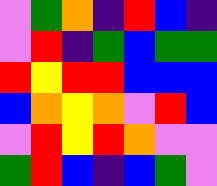[["violet", "green", "orange", "indigo", "red", "blue", "indigo"], ["violet", "red", "indigo", "green", "blue", "green", "green"], ["red", "yellow", "red", "red", "blue", "blue", "blue"], ["blue", "orange", "yellow", "orange", "violet", "red", "blue"], ["violet", "red", "yellow", "red", "orange", "violet", "violet"], ["green", "red", "blue", "indigo", "blue", "green", "violet"]]